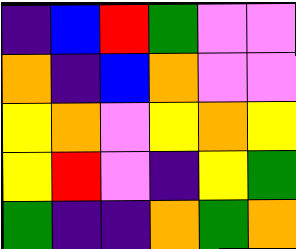[["indigo", "blue", "red", "green", "violet", "violet"], ["orange", "indigo", "blue", "orange", "violet", "violet"], ["yellow", "orange", "violet", "yellow", "orange", "yellow"], ["yellow", "red", "violet", "indigo", "yellow", "green"], ["green", "indigo", "indigo", "orange", "green", "orange"]]